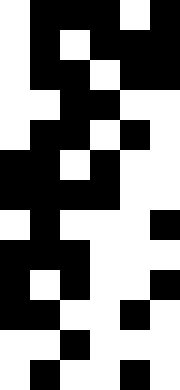[["white", "black", "black", "black", "white", "black"], ["white", "black", "white", "black", "black", "black"], ["white", "black", "black", "white", "black", "black"], ["white", "white", "black", "black", "white", "white"], ["white", "black", "black", "white", "black", "white"], ["black", "black", "white", "black", "white", "white"], ["black", "black", "black", "black", "white", "white"], ["white", "black", "white", "white", "white", "black"], ["black", "black", "black", "white", "white", "white"], ["black", "white", "black", "white", "white", "black"], ["black", "black", "white", "white", "black", "white"], ["white", "white", "black", "white", "white", "white"], ["white", "black", "white", "white", "black", "white"]]